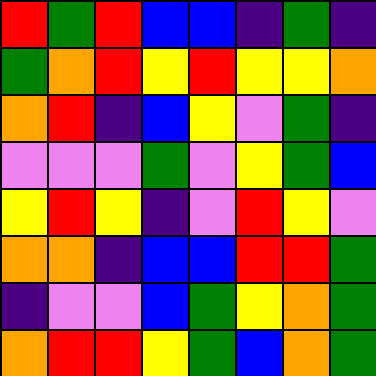[["red", "green", "red", "blue", "blue", "indigo", "green", "indigo"], ["green", "orange", "red", "yellow", "red", "yellow", "yellow", "orange"], ["orange", "red", "indigo", "blue", "yellow", "violet", "green", "indigo"], ["violet", "violet", "violet", "green", "violet", "yellow", "green", "blue"], ["yellow", "red", "yellow", "indigo", "violet", "red", "yellow", "violet"], ["orange", "orange", "indigo", "blue", "blue", "red", "red", "green"], ["indigo", "violet", "violet", "blue", "green", "yellow", "orange", "green"], ["orange", "red", "red", "yellow", "green", "blue", "orange", "green"]]